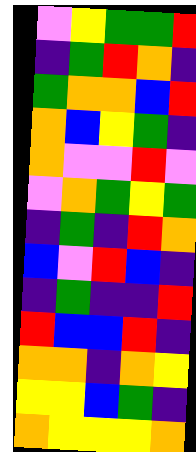[["violet", "yellow", "green", "green", "red"], ["indigo", "green", "red", "orange", "indigo"], ["green", "orange", "orange", "blue", "red"], ["orange", "blue", "yellow", "green", "indigo"], ["orange", "violet", "violet", "red", "violet"], ["violet", "orange", "green", "yellow", "green"], ["indigo", "green", "indigo", "red", "orange"], ["blue", "violet", "red", "blue", "indigo"], ["indigo", "green", "indigo", "indigo", "red"], ["red", "blue", "blue", "red", "indigo"], ["orange", "orange", "indigo", "orange", "yellow"], ["yellow", "yellow", "blue", "green", "indigo"], ["orange", "yellow", "yellow", "yellow", "orange"]]